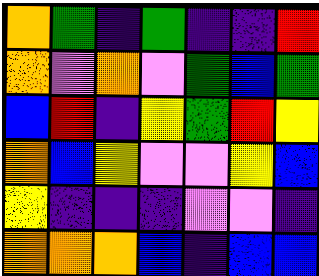[["orange", "green", "indigo", "green", "indigo", "indigo", "red"], ["orange", "violet", "orange", "violet", "green", "blue", "green"], ["blue", "red", "indigo", "yellow", "green", "red", "yellow"], ["orange", "blue", "yellow", "violet", "violet", "yellow", "blue"], ["yellow", "indigo", "indigo", "indigo", "violet", "violet", "indigo"], ["orange", "orange", "orange", "blue", "indigo", "blue", "blue"]]